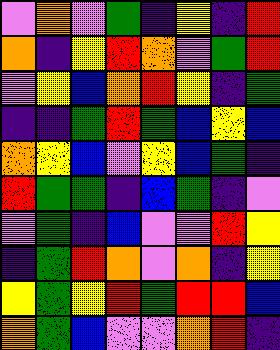[["violet", "orange", "violet", "green", "indigo", "yellow", "indigo", "red"], ["orange", "indigo", "yellow", "red", "orange", "violet", "green", "red"], ["violet", "yellow", "blue", "orange", "red", "yellow", "indigo", "green"], ["indigo", "indigo", "green", "red", "green", "blue", "yellow", "blue"], ["orange", "yellow", "blue", "violet", "yellow", "blue", "green", "indigo"], ["red", "green", "green", "indigo", "blue", "green", "indigo", "violet"], ["violet", "green", "indigo", "blue", "violet", "violet", "red", "yellow"], ["indigo", "green", "red", "orange", "violet", "orange", "indigo", "yellow"], ["yellow", "green", "yellow", "red", "green", "red", "red", "blue"], ["orange", "green", "blue", "violet", "violet", "orange", "red", "indigo"]]